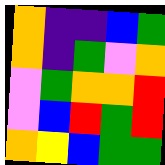[["orange", "indigo", "indigo", "blue", "green"], ["orange", "indigo", "green", "violet", "orange"], ["violet", "green", "orange", "orange", "red"], ["violet", "blue", "red", "green", "red"], ["orange", "yellow", "blue", "green", "green"]]